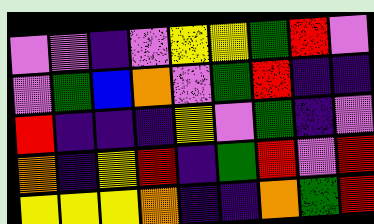[["violet", "violet", "indigo", "violet", "yellow", "yellow", "green", "red", "violet"], ["violet", "green", "blue", "orange", "violet", "green", "red", "indigo", "indigo"], ["red", "indigo", "indigo", "indigo", "yellow", "violet", "green", "indigo", "violet"], ["orange", "indigo", "yellow", "red", "indigo", "green", "red", "violet", "red"], ["yellow", "yellow", "yellow", "orange", "indigo", "indigo", "orange", "green", "red"]]